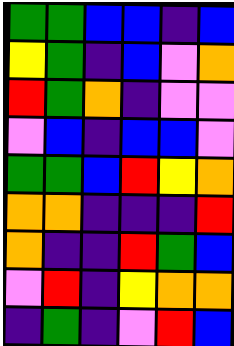[["green", "green", "blue", "blue", "indigo", "blue"], ["yellow", "green", "indigo", "blue", "violet", "orange"], ["red", "green", "orange", "indigo", "violet", "violet"], ["violet", "blue", "indigo", "blue", "blue", "violet"], ["green", "green", "blue", "red", "yellow", "orange"], ["orange", "orange", "indigo", "indigo", "indigo", "red"], ["orange", "indigo", "indigo", "red", "green", "blue"], ["violet", "red", "indigo", "yellow", "orange", "orange"], ["indigo", "green", "indigo", "violet", "red", "blue"]]